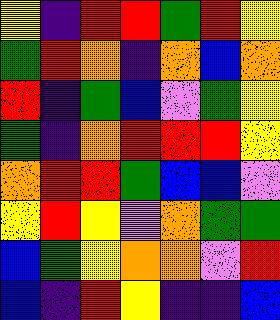[["yellow", "indigo", "red", "red", "green", "red", "yellow"], ["green", "red", "orange", "indigo", "orange", "blue", "orange"], ["red", "indigo", "green", "blue", "violet", "green", "yellow"], ["green", "indigo", "orange", "red", "red", "red", "yellow"], ["orange", "red", "red", "green", "blue", "blue", "violet"], ["yellow", "red", "yellow", "violet", "orange", "green", "green"], ["blue", "green", "yellow", "orange", "orange", "violet", "red"], ["blue", "indigo", "red", "yellow", "indigo", "indigo", "blue"]]